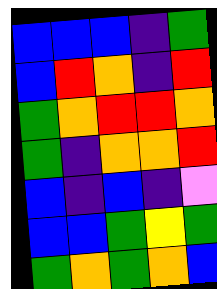[["blue", "blue", "blue", "indigo", "green"], ["blue", "red", "orange", "indigo", "red"], ["green", "orange", "red", "red", "orange"], ["green", "indigo", "orange", "orange", "red"], ["blue", "indigo", "blue", "indigo", "violet"], ["blue", "blue", "green", "yellow", "green"], ["green", "orange", "green", "orange", "blue"]]